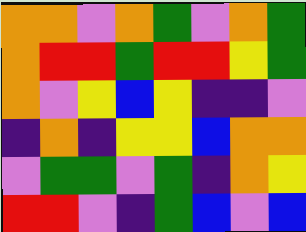[["orange", "orange", "violet", "orange", "green", "violet", "orange", "green"], ["orange", "red", "red", "green", "red", "red", "yellow", "green"], ["orange", "violet", "yellow", "blue", "yellow", "indigo", "indigo", "violet"], ["indigo", "orange", "indigo", "yellow", "yellow", "blue", "orange", "orange"], ["violet", "green", "green", "violet", "green", "indigo", "orange", "yellow"], ["red", "red", "violet", "indigo", "green", "blue", "violet", "blue"]]